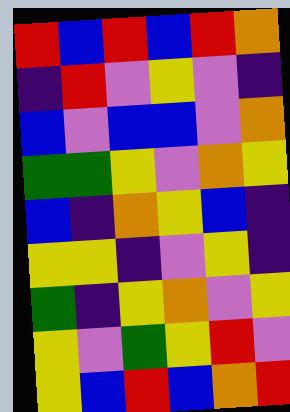[["red", "blue", "red", "blue", "red", "orange"], ["indigo", "red", "violet", "yellow", "violet", "indigo"], ["blue", "violet", "blue", "blue", "violet", "orange"], ["green", "green", "yellow", "violet", "orange", "yellow"], ["blue", "indigo", "orange", "yellow", "blue", "indigo"], ["yellow", "yellow", "indigo", "violet", "yellow", "indigo"], ["green", "indigo", "yellow", "orange", "violet", "yellow"], ["yellow", "violet", "green", "yellow", "red", "violet"], ["yellow", "blue", "red", "blue", "orange", "red"]]